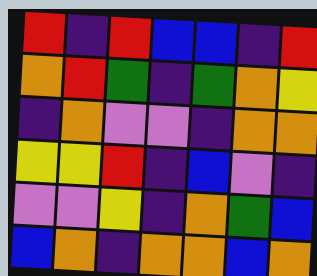[["red", "indigo", "red", "blue", "blue", "indigo", "red"], ["orange", "red", "green", "indigo", "green", "orange", "yellow"], ["indigo", "orange", "violet", "violet", "indigo", "orange", "orange"], ["yellow", "yellow", "red", "indigo", "blue", "violet", "indigo"], ["violet", "violet", "yellow", "indigo", "orange", "green", "blue"], ["blue", "orange", "indigo", "orange", "orange", "blue", "orange"]]